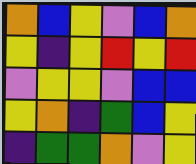[["orange", "blue", "yellow", "violet", "blue", "orange"], ["yellow", "indigo", "yellow", "red", "yellow", "red"], ["violet", "yellow", "yellow", "violet", "blue", "blue"], ["yellow", "orange", "indigo", "green", "blue", "yellow"], ["indigo", "green", "green", "orange", "violet", "yellow"]]